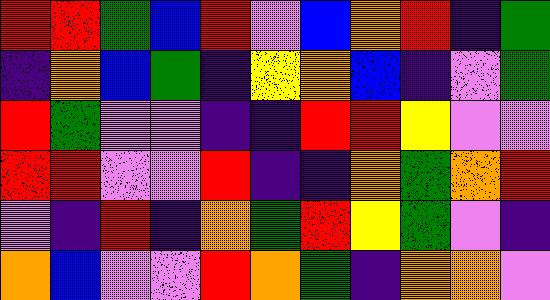[["red", "red", "green", "blue", "red", "violet", "blue", "orange", "red", "indigo", "green"], ["indigo", "orange", "blue", "green", "indigo", "yellow", "orange", "blue", "indigo", "violet", "green"], ["red", "green", "violet", "violet", "indigo", "indigo", "red", "red", "yellow", "violet", "violet"], ["red", "red", "violet", "violet", "red", "indigo", "indigo", "orange", "green", "orange", "red"], ["violet", "indigo", "red", "indigo", "orange", "green", "red", "yellow", "green", "violet", "indigo"], ["orange", "blue", "violet", "violet", "red", "orange", "green", "indigo", "orange", "orange", "violet"]]